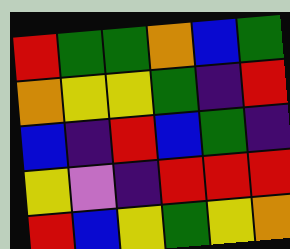[["red", "green", "green", "orange", "blue", "green"], ["orange", "yellow", "yellow", "green", "indigo", "red"], ["blue", "indigo", "red", "blue", "green", "indigo"], ["yellow", "violet", "indigo", "red", "red", "red"], ["red", "blue", "yellow", "green", "yellow", "orange"]]